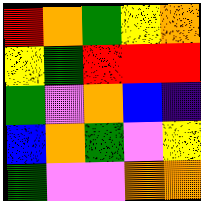[["red", "orange", "green", "yellow", "orange"], ["yellow", "green", "red", "red", "red"], ["green", "violet", "orange", "blue", "indigo"], ["blue", "orange", "green", "violet", "yellow"], ["green", "violet", "violet", "orange", "orange"]]